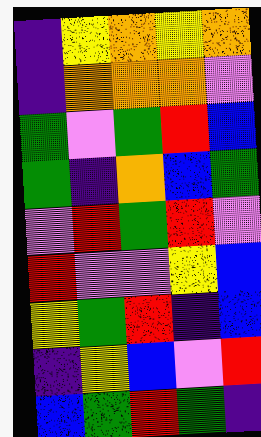[["indigo", "yellow", "orange", "yellow", "orange"], ["indigo", "orange", "orange", "orange", "violet"], ["green", "violet", "green", "red", "blue"], ["green", "indigo", "orange", "blue", "green"], ["violet", "red", "green", "red", "violet"], ["red", "violet", "violet", "yellow", "blue"], ["yellow", "green", "red", "indigo", "blue"], ["indigo", "yellow", "blue", "violet", "red"], ["blue", "green", "red", "green", "indigo"]]